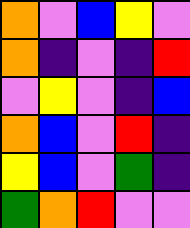[["orange", "violet", "blue", "yellow", "violet"], ["orange", "indigo", "violet", "indigo", "red"], ["violet", "yellow", "violet", "indigo", "blue"], ["orange", "blue", "violet", "red", "indigo"], ["yellow", "blue", "violet", "green", "indigo"], ["green", "orange", "red", "violet", "violet"]]